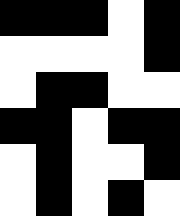[["black", "black", "black", "white", "black"], ["white", "white", "white", "white", "black"], ["white", "black", "black", "white", "white"], ["black", "black", "white", "black", "black"], ["white", "black", "white", "white", "black"], ["white", "black", "white", "black", "white"]]